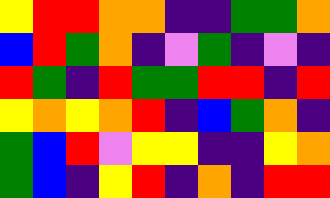[["yellow", "red", "red", "orange", "orange", "indigo", "indigo", "green", "green", "orange"], ["blue", "red", "green", "orange", "indigo", "violet", "green", "indigo", "violet", "indigo"], ["red", "green", "indigo", "red", "green", "green", "red", "red", "indigo", "red"], ["yellow", "orange", "yellow", "orange", "red", "indigo", "blue", "green", "orange", "indigo"], ["green", "blue", "red", "violet", "yellow", "yellow", "indigo", "indigo", "yellow", "orange"], ["green", "blue", "indigo", "yellow", "red", "indigo", "orange", "indigo", "red", "red"]]